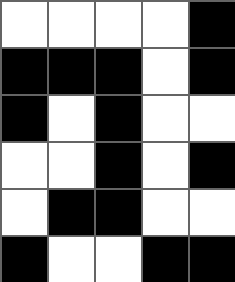[["white", "white", "white", "white", "black"], ["black", "black", "black", "white", "black"], ["black", "white", "black", "white", "white"], ["white", "white", "black", "white", "black"], ["white", "black", "black", "white", "white"], ["black", "white", "white", "black", "black"]]